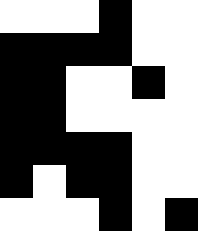[["white", "white", "white", "black", "white", "white"], ["black", "black", "black", "black", "white", "white"], ["black", "black", "white", "white", "black", "white"], ["black", "black", "white", "white", "white", "white"], ["black", "black", "black", "black", "white", "white"], ["black", "white", "black", "black", "white", "white"], ["white", "white", "white", "black", "white", "black"]]